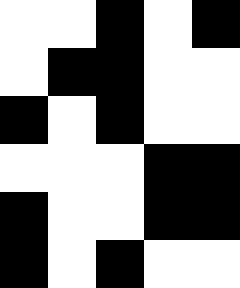[["white", "white", "black", "white", "black"], ["white", "black", "black", "white", "white"], ["black", "white", "black", "white", "white"], ["white", "white", "white", "black", "black"], ["black", "white", "white", "black", "black"], ["black", "white", "black", "white", "white"]]